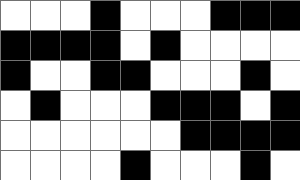[["white", "white", "white", "black", "white", "white", "white", "black", "black", "black"], ["black", "black", "black", "black", "white", "black", "white", "white", "white", "white"], ["black", "white", "white", "black", "black", "white", "white", "white", "black", "white"], ["white", "black", "white", "white", "white", "black", "black", "black", "white", "black"], ["white", "white", "white", "white", "white", "white", "black", "black", "black", "black"], ["white", "white", "white", "white", "black", "white", "white", "white", "black", "white"]]